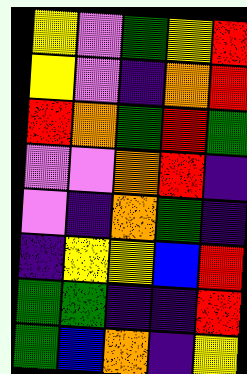[["yellow", "violet", "green", "yellow", "red"], ["yellow", "violet", "indigo", "orange", "red"], ["red", "orange", "green", "red", "green"], ["violet", "violet", "orange", "red", "indigo"], ["violet", "indigo", "orange", "green", "indigo"], ["indigo", "yellow", "yellow", "blue", "red"], ["green", "green", "indigo", "indigo", "red"], ["green", "blue", "orange", "indigo", "yellow"]]